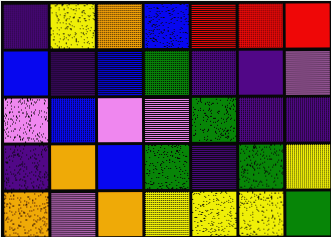[["indigo", "yellow", "orange", "blue", "red", "red", "red"], ["blue", "indigo", "blue", "green", "indigo", "indigo", "violet"], ["violet", "blue", "violet", "violet", "green", "indigo", "indigo"], ["indigo", "orange", "blue", "green", "indigo", "green", "yellow"], ["orange", "violet", "orange", "yellow", "yellow", "yellow", "green"]]